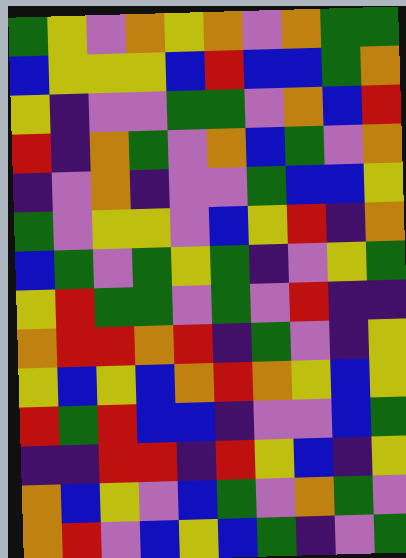[["green", "yellow", "violet", "orange", "yellow", "orange", "violet", "orange", "green", "green"], ["blue", "yellow", "yellow", "yellow", "blue", "red", "blue", "blue", "green", "orange"], ["yellow", "indigo", "violet", "violet", "green", "green", "violet", "orange", "blue", "red"], ["red", "indigo", "orange", "green", "violet", "orange", "blue", "green", "violet", "orange"], ["indigo", "violet", "orange", "indigo", "violet", "violet", "green", "blue", "blue", "yellow"], ["green", "violet", "yellow", "yellow", "violet", "blue", "yellow", "red", "indigo", "orange"], ["blue", "green", "violet", "green", "yellow", "green", "indigo", "violet", "yellow", "green"], ["yellow", "red", "green", "green", "violet", "green", "violet", "red", "indigo", "indigo"], ["orange", "red", "red", "orange", "red", "indigo", "green", "violet", "indigo", "yellow"], ["yellow", "blue", "yellow", "blue", "orange", "red", "orange", "yellow", "blue", "yellow"], ["red", "green", "red", "blue", "blue", "indigo", "violet", "violet", "blue", "green"], ["indigo", "indigo", "red", "red", "indigo", "red", "yellow", "blue", "indigo", "yellow"], ["orange", "blue", "yellow", "violet", "blue", "green", "violet", "orange", "green", "violet"], ["orange", "red", "violet", "blue", "yellow", "blue", "green", "indigo", "violet", "green"]]